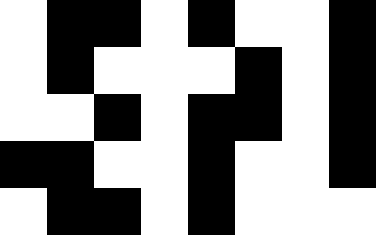[["white", "black", "black", "white", "black", "white", "white", "black"], ["white", "black", "white", "white", "white", "black", "white", "black"], ["white", "white", "black", "white", "black", "black", "white", "black"], ["black", "black", "white", "white", "black", "white", "white", "black"], ["white", "black", "black", "white", "black", "white", "white", "white"]]